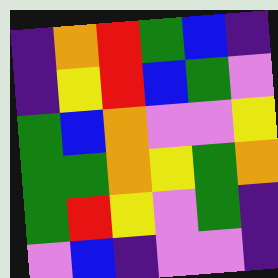[["indigo", "orange", "red", "green", "blue", "indigo"], ["indigo", "yellow", "red", "blue", "green", "violet"], ["green", "blue", "orange", "violet", "violet", "yellow"], ["green", "green", "orange", "yellow", "green", "orange"], ["green", "red", "yellow", "violet", "green", "indigo"], ["violet", "blue", "indigo", "violet", "violet", "indigo"]]